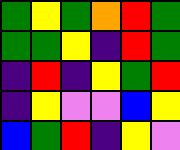[["green", "yellow", "green", "orange", "red", "green"], ["green", "green", "yellow", "indigo", "red", "green"], ["indigo", "red", "indigo", "yellow", "green", "red"], ["indigo", "yellow", "violet", "violet", "blue", "yellow"], ["blue", "green", "red", "indigo", "yellow", "violet"]]